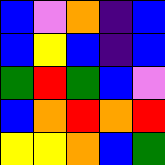[["blue", "violet", "orange", "indigo", "blue"], ["blue", "yellow", "blue", "indigo", "blue"], ["green", "red", "green", "blue", "violet"], ["blue", "orange", "red", "orange", "red"], ["yellow", "yellow", "orange", "blue", "green"]]